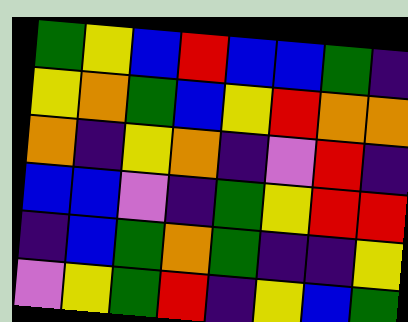[["green", "yellow", "blue", "red", "blue", "blue", "green", "indigo"], ["yellow", "orange", "green", "blue", "yellow", "red", "orange", "orange"], ["orange", "indigo", "yellow", "orange", "indigo", "violet", "red", "indigo"], ["blue", "blue", "violet", "indigo", "green", "yellow", "red", "red"], ["indigo", "blue", "green", "orange", "green", "indigo", "indigo", "yellow"], ["violet", "yellow", "green", "red", "indigo", "yellow", "blue", "green"]]